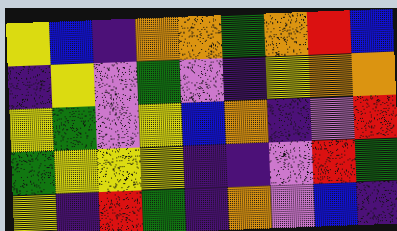[["yellow", "blue", "indigo", "orange", "orange", "green", "orange", "red", "blue"], ["indigo", "yellow", "violet", "green", "violet", "indigo", "yellow", "orange", "orange"], ["yellow", "green", "violet", "yellow", "blue", "orange", "indigo", "violet", "red"], ["green", "yellow", "yellow", "yellow", "indigo", "indigo", "violet", "red", "green"], ["yellow", "indigo", "red", "green", "indigo", "orange", "violet", "blue", "indigo"]]